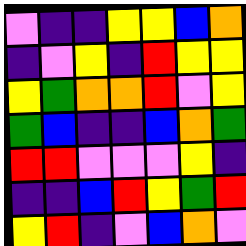[["violet", "indigo", "indigo", "yellow", "yellow", "blue", "orange"], ["indigo", "violet", "yellow", "indigo", "red", "yellow", "yellow"], ["yellow", "green", "orange", "orange", "red", "violet", "yellow"], ["green", "blue", "indigo", "indigo", "blue", "orange", "green"], ["red", "red", "violet", "violet", "violet", "yellow", "indigo"], ["indigo", "indigo", "blue", "red", "yellow", "green", "red"], ["yellow", "red", "indigo", "violet", "blue", "orange", "violet"]]